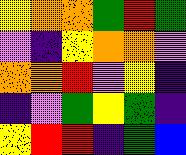[["yellow", "orange", "orange", "green", "red", "green"], ["violet", "indigo", "yellow", "orange", "orange", "violet"], ["orange", "orange", "red", "violet", "yellow", "indigo"], ["indigo", "violet", "green", "yellow", "green", "indigo"], ["yellow", "red", "red", "indigo", "green", "blue"]]